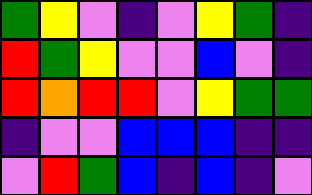[["green", "yellow", "violet", "indigo", "violet", "yellow", "green", "indigo"], ["red", "green", "yellow", "violet", "violet", "blue", "violet", "indigo"], ["red", "orange", "red", "red", "violet", "yellow", "green", "green"], ["indigo", "violet", "violet", "blue", "blue", "blue", "indigo", "indigo"], ["violet", "red", "green", "blue", "indigo", "blue", "indigo", "violet"]]